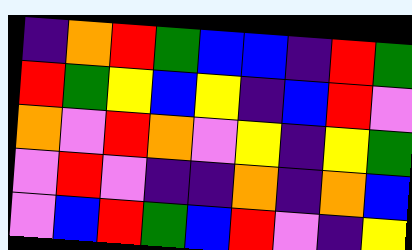[["indigo", "orange", "red", "green", "blue", "blue", "indigo", "red", "green"], ["red", "green", "yellow", "blue", "yellow", "indigo", "blue", "red", "violet"], ["orange", "violet", "red", "orange", "violet", "yellow", "indigo", "yellow", "green"], ["violet", "red", "violet", "indigo", "indigo", "orange", "indigo", "orange", "blue"], ["violet", "blue", "red", "green", "blue", "red", "violet", "indigo", "yellow"]]